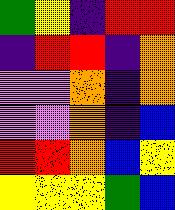[["green", "yellow", "indigo", "red", "red"], ["indigo", "red", "red", "indigo", "orange"], ["violet", "violet", "orange", "indigo", "orange"], ["violet", "violet", "orange", "indigo", "blue"], ["red", "red", "orange", "blue", "yellow"], ["yellow", "yellow", "yellow", "green", "blue"]]